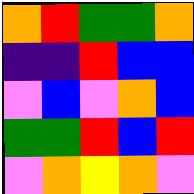[["orange", "red", "green", "green", "orange"], ["indigo", "indigo", "red", "blue", "blue"], ["violet", "blue", "violet", "orange", "blue"], ["green", "green", "red", "blue", "red"], ["violet", "orange", "yellow", "orange", "violet"]]